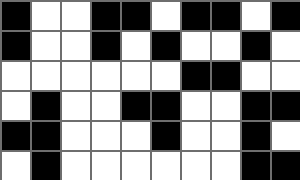[["black", "white", "white", "black", "black", "white", "black", "black", "white", "black"], ["black", "white", "white", "black", "white", "black", "white", "white", "black", "white"], ["white", "white", "white", "white", "white", "white", "black", "black", "white", "white"], ["white", "black", "white", "white", "black", "black", "white", "white", "black", "black"], ["black", "black", "white", "white", "white", "black", "white", "white", "black", "white"], ["white", "black", "white", "white", "white", "white", "white", "white", "black", "black"]]